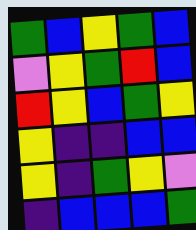[["green", "blue", "yellow", "green", "blue"], ["violet", "yellow", "green", "red", "blue"], ["red", "yellow", "blue", "green", "yellow"], ["yellow", "indigo", "indigo", "blue", "blue"], ["yellow", "indigo", "green", "yellow", "violet"], ["indigo", "blue", "blue", "blue", "green"]]